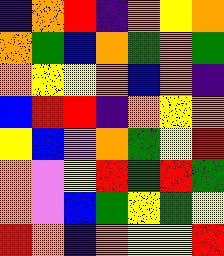[["indigo", "orange", "red", "indigo", "orange", "yellow", "orange"], ["orange", "green", "blue", "orange", "green", "orange", "green"], ["orange", "yellow", "yellow", "orange", "blue", "orange", "indigo"], ["blue", "red", "red", "indigo", "orange", "yellow", "orange"], ["yellow", "blue", "violet", "orange", "green", "yellow", "red"], ["orange", "violet", "yellow", "red", "green", "red", "green"], ["orange", "violet", "blue", "green", "yellow", "green", "yellow"], ["red", "orange", "indigo", "orange", "yellow", "yellow", "red"]]